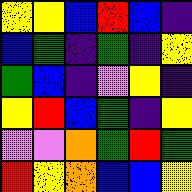[["yellow", "yellow", "blue", "red", "blue", "indigo"], ["blue", "green", "indigo", "green", "indigo", "yellow"], ["green", "blue", "indigo", "violet", "yellow", "indigo"], ["yellow", "red", "blue", "green", "indigo", "yellow"], ["violet", "violet", "orange", "green", "red", "green"], ["red", "yellow", "orange", "blue", "blue", "yellow"]]